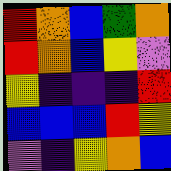[["red", "orange", "blue", "green", "orange"], ["red", "orange", "blue", "yellow", "violet"], ["yellow", "indigo", "indigo", "indigo", "red"], ["blue", "blue", "blue", "red", "yellow"], ["violet", "indigo", "yellow", "orange", "blue"]]